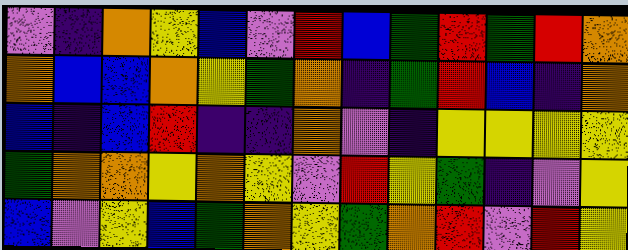[["violet", "indigo", "orange", "yellow", "blue", "violet", "red", "blue", "green", "red", "green", "red", "orange"], ["orange", "blue", "blue", "orange", "yellow", "green", "orange", "indigo", "green", "red", "blue", "indigo", "orange"], ["blue", "indigo", "blue", "red", "indigo", "indigo", "orange", "violet", "indigo", "yellow", "yellow", "yellow", "yellow"], ["green", "orange", "orange", "yellow", "orange", "yellow", "violet", "red", "yellow", "green", "indigo", "violet", "yellow"], ["blue", "violet", "yellow", "blue", "green", "orange", "yellow", "green", "orange", "red", "violet", "red", "yellow"]]